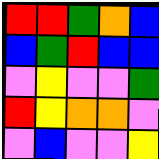[["red", "red", "green", "orange", "blue"], ["blue", "green", "red", "blue", "blue"], ["violet", "yellow", "violet", "violet", "green"], ["red", "yellow", "orange", "orange", "violet"], ["violet", "blue", "violet", "violet", "yellow"]]